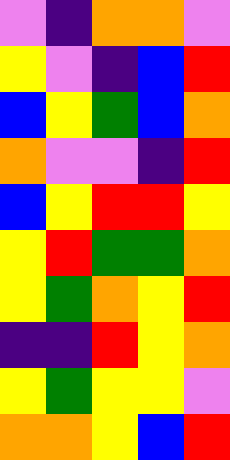[["violet", "indigo", "orange", "orange", "violet"], ["yellow", "violet", "indigo", "blue", "red"], ["blue", "yellow", "green", "blue", "orange"], ["orange", "violet", "violet", "indigo", "red"], ["blue", "yellow", "red", "red", "yellow"], ["yellow", "red", "green", "green", "orange"], ["yellow", "green", "orange", "yellow", "red"], ["indigo", "indigo", "red", "yellow", "orange"], ["yellow", "green", "yellow", "yellow", "violet"], ["orange", "orange", "yellow", "blue", "red"]]